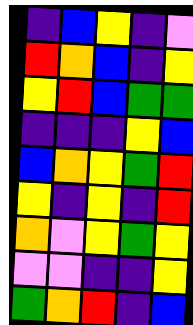[["indigo", "blue", "yellow", "indigo", "violet"], ["red", "orange", "blue", "indigo", "yellow"], ["yellow", "red", "blue", "green", "green"], ["indigo", "indigo", "indigo", "yellow", "blue"], ["blue", "orange", "yellow", "green", "red"], ["yellow", "indigo", "yellow", "indigo", "red"], ["orange", "violet", "yellow", "green", "yellow"], ["violet", "violet", "indigo", "indigo", "yellow"], ["green", "orange", "red", "indigo", "blue"]]